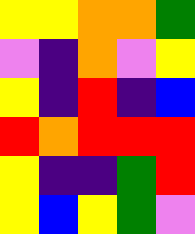[["yellow", "yellow", "orange", "orange", "green"], ["violet", "indigo", "orange", "violet", "yellow"], ["yellow", "indigo", "red", "indigo", "blue"], ["red", "orange", "red", "red", "red"], ["yellow", "indigo", "indigo", "green", "red"], ["yellow", "blue", "yellow", "green", "violet"]]